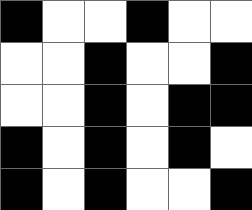[["black", "white", "white", "black", "white", "white"], ["white", "white", "black", "white", "white", "black"], ["white", "white", "black", "white", "black", "black"], ["black", "white", "black", "white", "black", "white"], ["black", "white", "black", "white", "white", "black"]]